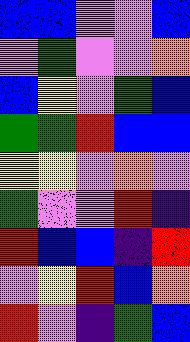[["blue", "blue", "violet", "violet", "blue"], ["violet", "green", "violet", "violet", "orange"], ["blue", "yellow", "violet", "green", "blue"], ["green", "green", "red", "blue", "blue"], ["yellow", "yellow", "violet", "orange", "violet"], ["green", "violet", "violet", "red", "indigo"], ["red", "blue", "blue", "indigo", "red"], ["violet", "yellow", "red", "blue", "orange"], ["red", "violet", "indigo", "green", "blue"]]